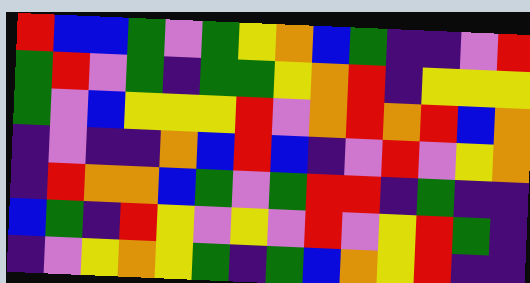[["red", "blue", "blue", "green", "violet", "green", "yellow", "orange", "blue", "green", "indigo", "indigo", "violet", "red"], ["green", "red", "violet", "green", "indigo", "green", "green", "yellow", "orange", "red", "indigo", "yellow", "yellow", "yellow"], ["green", "violet", "blue", "yellow", "yellow", "yellow", "red", "violet", "orange", "red", "orange", "red", "blue", "orange"], ["indigo", "violet", "indigo", "indigo", "orange", "blue", "red", "blue", "indigo", "violet", "red", "violet", "yellow", "orange"], ["indigo", "red", "orange", "orange", "blue", "green", "violet", "green", "red", "red", "indigo", "green", "indigo", "indigo"], ["blue", "green", "indigo", "red", "yellow", "violet", "yellow", "violet", "red", "violet", "yellow", "red", "green", "indigo"], ["indigo", "violet", "yellow", "orange", "yellow", "green", "indigo", "green", "blue", "orange", "yellow", "red", "indigo", "indigo"]]